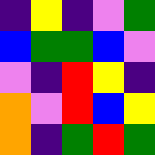[["indigo", "yellow", "indigo", "violet", "green"], ["blue", "green", "green", "blue", "violet"], ["violet", "indigo", "red", "yellow", "indigo"], ["orange", "violet", "red", "blue", "yellow"], ["orange", "indigo", "green", "red", "green"]]